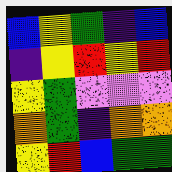[["blue", "yellow", "green", "indigo", "blue"], ["indigo", "yellow", "red", "yellow", "red"], ["yellow", "green", "violet", "violet", "violet"], ["orange", "green", "indigo", "orange", "orange"], ["yellow", "red", "blue", "green", "green"]]